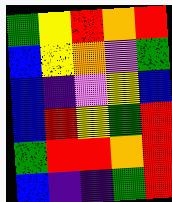[["green", "yellow", "red", "orange", "red"], ["blue", "yellow", "orange", "violet", "green"], ["blue", "indigo", "violet", "yellow", "blue"], ["blue", "red", "yellow", "green", "red"], ["green", "red", "red", "orange", "red"], ["blue", "indigo", "indigo", "green", "red"]]